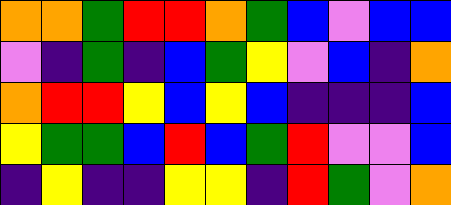[["orange", "orange", "green", "red", "red", "orange", "green", "blue", "violet", "blue", "blue"], ["violet", "indigo", "green", "indigo", "blue", "green", "yellow", "violet", "blue", "indigo", "orange"], ["orange", "red", "red", "yellow", "blue", "yellow", "blue", "indigo", "indigo", "indigo", "blue"], ["yellow", "green", "green", "blue", "red", "blue", "green", "red", "violet", "violet", "blue"], ["indigo", "yellow", "indigo", "indigo", "yellow", "yellow", "indigo", "red", "green", "violet", "orange"]]